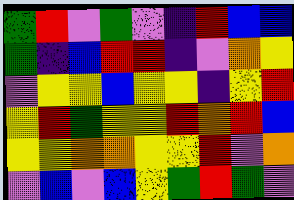[["green", "red", "violet", "green", "violet", "indigo", "red", "blue", "blue"], ["green", "indigo", "blue", "red", "red", "indigo", "violet", "orange", "yellow"], ["violet", "yellow", "yellow", "blue", "yellow", "yellow", "indigo", "yellow", "red"], ["yellow", "red", "green", "yellow", "yellow", "red", "orange", "red", "blue"], ["yellow", "yellow", "orange", "orange", "yellow", "yellow", "red", "violet", "orange"], ["violet", "blue", "violet", "blue", "yellow", "green", "red", "green", "violet"]]